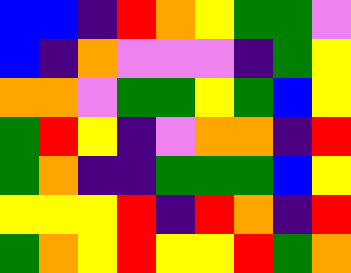[["blue", "blue", "indigo", "red", "orange", "yellow", "green", "green", "violet"], ["blue", "indigo", "orange", "violet", "violet", "violet", "indigo", "green", "yellow"], ["orange", "orange", "violet", "green", "green", "yellow", "green", "blue", "yellow"], ["green", "red", "yellow", "indigo", "violet", "orange", "orange", "indigo", "red"], ["green", "orange", "indigo", "indigo", "green", "green", "green", "blue", "yellow"], ["yellow", "yellow", "yellow", "red", "indigo", "red", "orange", "indigo", "red"], ["green", "orange", "yellow", "red", "yellow", "yellow", "red", "green", "orange"]]